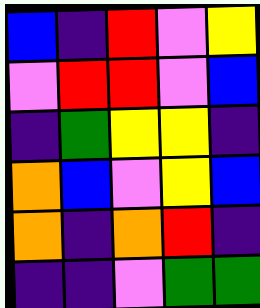[["blue", "indigo", "red", "violet", "yellow"], ["violet", "red", "red", "violet", "blue"], ["indigo", "green", "yellow", "yellow", "indigo"], ["orange", "blue", "violet", "yellow", "blue"], ["orange", "indigo", "orange", "red", "indigo"], ["indigo", "indigo", "violet", "green", "green"]]